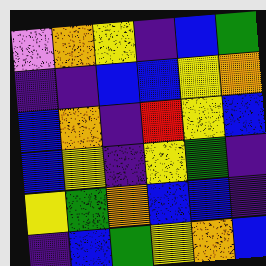[["violet", "orange", "yellow", "indigo", "blue", "green"], ["indigo", "indigo", "blue", "blue", "yellow", "orange"], ["blue", "orange", "indigo", "red", "yellow", "blue"], ["blue", "yellow", "indigo", "yellow", "green", "indigo"], ["yellow", "green", "orange", "blue", "blue", "indigo"], ["indigo", "blue", "green", "yellow", "orange", "blue"]]